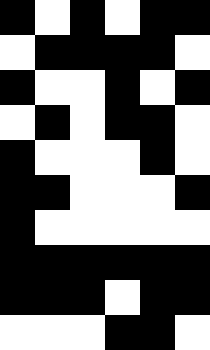[["black", "white", "black", "white", "black", "black"], ["white", "black", "black", "black", "black", "white"], ["black", "white", "white", "black", "white", "black"], ["white", "black", "white", "black", "black", "white"], ["black", "white", "white", "white", "black", "white"], ["black", "black", "white", "white", "white", "black"], ["black", "white", "white", "white", "white", "white"], ["black", "black", "black", "black", "black", "black"], ["black", "black", "black", "white", "black", "black"], ["white", "white", "white", "black", "black", "white"]]